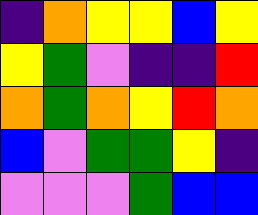[["indigo", "orange", "yellow", "yellow", "blue", "yellow"], ["yellow", "green", "violet", "indigo", "indigo", "red"], ["orange", "green", "orange", "yellow", "red", "orange"], ["blue", "violet", "green", "green", "yellow", "indigo"], ["violet", "violet", "violet", "green", "blue", "blue"]]